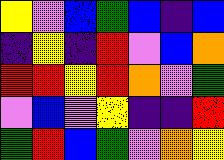[["yellow", "violet", "blue", "green", "blue", "indigo", "blue"], ["indigo", "yellow", "indigo", "red", "violet", "blue", "orange"], ["red", "red", "yellow", "red", "orange", "violet", "green"], ["violet", "blue", "violet", "yellow", "indigo", "indigo", "red"], ["green", "red", "blue", "green", "violet", "orange", "yellow"]]